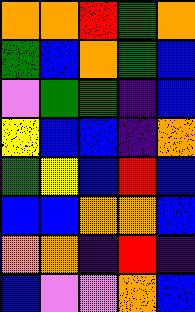[["orange", "orange", "red", "green", "orange"], ["green", "blue", "orange", "green", "blue"], ["violet", "green", "green", "indigo", "blue"], ["yellow", "blue", "blue", "indigo", "orange"], ["green", "yellow", "blue", "red", "blue"], ["blue", "blue", "orange", "orange", "blue"], ["orange", "orange", "indigo", "red", "indigo"], ["blue", "violet", "violet", "orange", "blue"]]